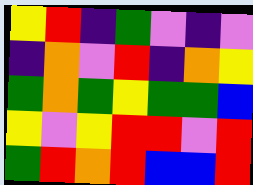[["yellow", "red", "indigo", "green", "violet", "indigo", "violet"], ["indigo", "orange", "violet", "red", "indigo", "orange", "yellow"], ["green", "orange", "green", "yellow", "green", "green", "blue"], ["yellow", "violet", "yellow", "red", "red", "violet", "red"], ["green", "red", "orange", "red", "blue", "blue", "red"]]